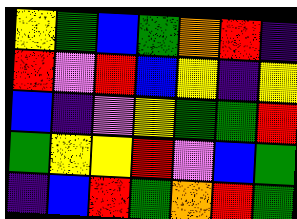[["yellow", "green", "blue", "green", "orange", "red", "indigo"], ["red", "violet", "red", "blue", "yellow", "indigo", "yellow"], ["blue", "indigo", "violet", "yellow", "green", "green", "red"], ["green", "yellow", "yellow", "red", "violet", "blue", "green"], ["indigo", "blue", "red", "green", "orange", "red", "green"]]